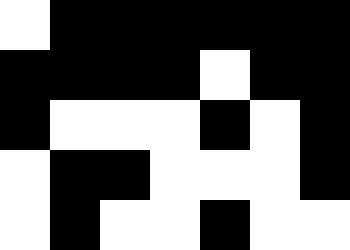[["white", "black", "black", "black", "black", "black", "black"], ["black", "black", "black", "black", "white", "black", "black"], ["black", "white", "white", "white", "black", "white", "black"], ["white", "black", "black", "white", "white", "white", "black"], ["white", "black", "white", "white", "black", "white", "white"]]